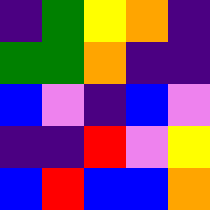[["indigo", "green", "yellow", "orange", "indigo"], ["green", "green", "orange", "indigo", "indigo"], ["blue", "violet", "indigo", "blue", "violet"], ["indigo", "indigo", "red", "violet", "yellow"], ["blue", "red", "blue", "blue", "orange"]]